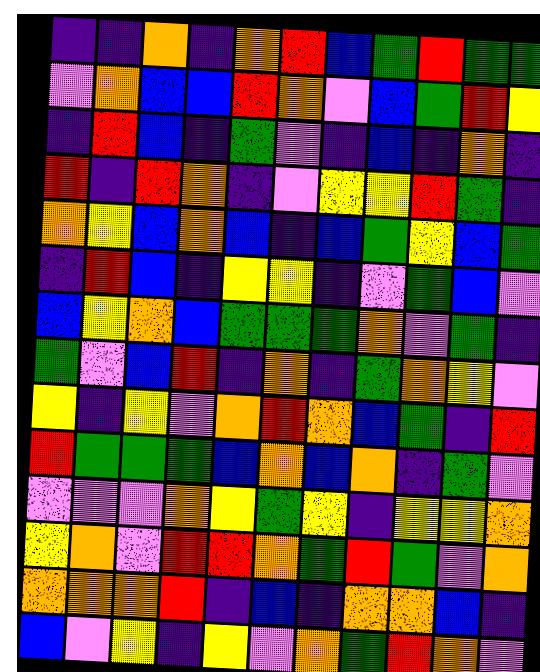[["indigo", "indigo", "orange", "indigo", "orange", "red", "blue", "green", "red", "green", "green"], ["violet", "orange", "blue", "blue", "red", "orange", "violet", "blue", "green", "red", "yellow"], ["indigo", "red", "blue", "indigo", "green", "violet", "indigo", "blue", "indigo", "orange", "indigo"], ["red", "indigo", "red", "orange", "indigo", "violet", "yellow", "yellow", "red", "green", "indigo"], ["orange", "yellow", "blue", "orange", "blue", "indigo", "blue", "green", "yellow", "blue", "green"], ["indigo", "red", "blue", "indigo", "yellow", "yellow", "indigo", "violet", "green", "blue", "violet"], ["blue", "yellow", "orange", "blue", "green", "green", "green", "orange", "violet", "green", "indigo"], ["green", "violet", "blue", "red", "indigo", "orange", "indigo", "green", "orange", "yellow", "violet"], ["yellow", "indigo", "yellow", "violet", "orange", "red", "orange", "blue", "green", "indigo", "red"], ["red", "green", "green", "green", "blue", "orange", "blue", "orange", "indigo", "green", "violet"], ["violet", "violet", "violet", "orange", "yellow", "green", "yellow", "indigo", "yellow", "yellow", "orange"], ["yellow", "orange", "violet", "red", "red", "orange", "green", "red", "green", "violet", "orange"], ["orange", "orange", "orange", "red", "indigo", "blue", "indigo", "orange", "orange", "blue", "indigo"], ["blue", "violet", "yellow", "indigo", "yellow", "violet", "orange", "green", "red", "orange", "violet"]]